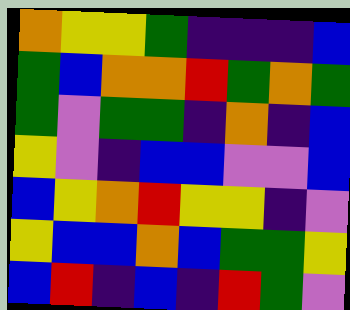[["orange", "yellow", "yellow", "green", "indigo", "indigo", "indigo", "blue"], ["green", "blue", "orange", "orange", "red", "green", "orange", "green"], ["green", "violet", "green", "green", "indigo", "orange", "indigo", "blue"], ["yellow", "violet", "indigo", "blue", "blue", "violet", "violet", "blue"], ["blue", "yellow", "orange", "red", "yellow", "yellow", "indigo", "violet"], ["yellow", "blue", "blue", "orange", "blue", "green", "green", "yellow"], ["blue", "red", "indigo", "blue", "indigo", "red", "green", "violet"]]